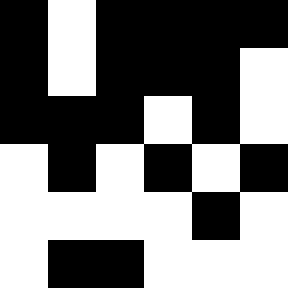[["black", "white", "black", "black", "black", "black"], ["black", "white", "black", "black", "black", "white"], ["black", "black", "black", "white", "black", "white"], ["white", "black", "white", "black", "white", "black"], ["white", "white", "white", "white", "black", "white"], ["white", "black", "black", "white", "white", "white"]]